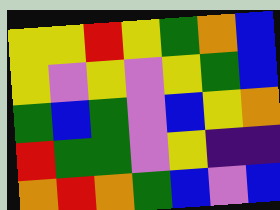[["yellow", "yellow", "red", "yellow", "green", "orange", "blue"], ["yellow", "violet", "yellow", "violet", "yellow", "green", "blue"], ["green", "blue", "green", "violet", "blue", "yellow", "orange"], ["red", "green", "green", "violet", "yellow", "indigo", "indigo"], ["orange", "red", "orange", "green", "blue", "violet", "blue"]]